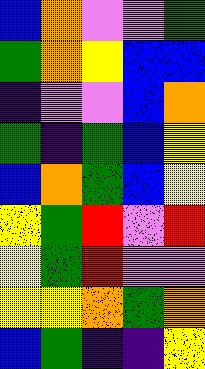[["blue", "orange", "violet", "violet", "green"], ["green", "orange", "yellow", "blue", "blue"], ["indigo", "violet", "violet", "blue", "orange"], ["green", "indigo", "green", "blue", "yellow"], ["blue", "orange", "green", "blue", "yellow"], ["yellow", "green", "red", "violet", "red"], ["yellow", "green", "red", "violet", "violet"], ["yellow", "yellow", "orange", "green", "orange"], ["blue", "green", "indigo", "indigo", "yellow"]]